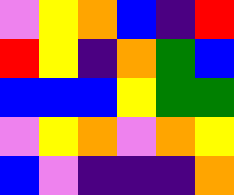[["violet", "yellow", "orange", "blue", "indigo", "red"], ["red", "yellow", "indigo", "orange", "green", "blue"], ["blue", "blue", "blue", "yellow", "green", "green"], ["violet", "yellow", "orange", "violet", "orange", "yellow"], ["blue", "violet", "indigo", "indigo", "indigo", "orange"]]